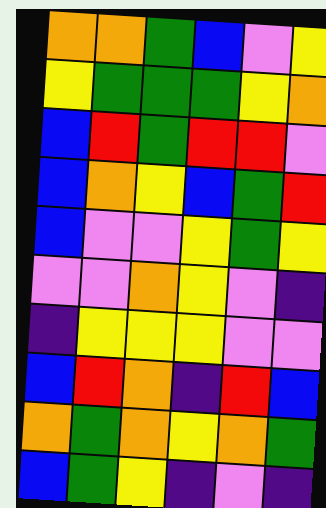[["orange", "orange", "green", "blue", "violet", "yellow"], ["yellow", "green", "green", "green", "yellow", "orange"], ["blue", "red", "green", "red", "red", "violet"], ["blue", "orange", "yellow", "blue", "green", "red"], ["blue", "violet", "violet", "yellow", "green", "yellow"], ["violet", "violet", "orange", "yellow", "violet", "indigo"], ["indigo", "yellow", "yellow", "yellow", "violet", "violet"], ["blue", "red", "orange", "indigo", "red", "blue"], ["orange", "green", "orange", "yellow", "orange", "green"], ["blue", "green", "yellow", "indigo", "violet", "indigo"]]